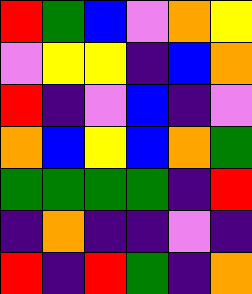[["red", "green", "blue", "violet", "orange", "yellow"], ["violet", "yellow", "yellow", "indigo", "blue", "orange"], ["red", "indigo", "violet", "blue", "indigo", "violet"], ["orange", "blue", "yellow", "blue", "orange", "green"], ["green", "green", "green", "green", "indigo", "red"], ["indigo", "orange", "indigo", "indigo", "violet", "indigo"], ["red", "indigo", "red", "green", "indigo", "orange"]]